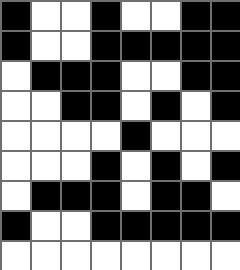[["black", "white", "white", "black", "white", "white", "black", "black"], ["black", "white", "white", "black", "black", "black", "black", "black"], ["white", "black", "black", "black", "white", "white", "black", "black"], ["white", "white", "black", "black", "white", "black", "white", "black"], ["white", "white", "white", "white", "black", "white", "white", "white"], ["white", "white", "white", "black", "white", "black", "white", "black"], ["white", "black", "black", "black", "white", "black", "black", "white"], ["black", "white", "white", "black", "black", "black", "black", "black"], ["white", "white", "white", "white", "white", "white", "white", "white"]]